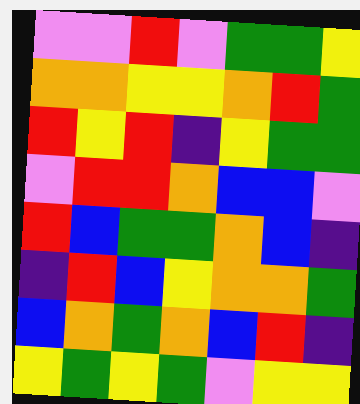[["violet", "violet", "red", "violet", "green", "green", "yellow"], ["orange", "orange", "yellow", "yellow", "orange", "red", "green"], ["red", "yellow", "red", "indigo", "yellow", "green", "green"], ["violet", "red", "red", "orange", "blue", "blue", "violet"], ["red", "blue", "green", "green", "orange", "blue", "indigo"], ["indigo", "red", "blue", "yellow", "orange", "orange", "green"], ["blue", "orange", "green", "orange", "blue", "red", "indigo"], ["yellow", "green", "yellow", "green", "violet", "yellow", "yellow"]]